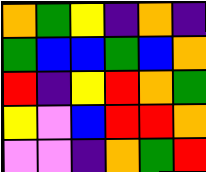[["orange", "green", "yellow", "indigo", "orange", "indigo"], ["green", "blue", "blue", "green", "blue", "orange"], ["red", "indigo", "yellow", "red", "orange", "green"], ["yellow", "violet", "blue", "red", "red", "orange"], ["violet", "violet", "indigo", "orange", "green", "red"]]